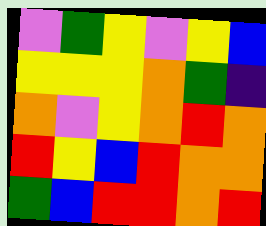[["violet", "green", "yellow", "violet", "yellow", "blue"], ["yellow", "yellow", "yellow", "orange", "green", "indigo"], ["orange", "violet", "yellow", "orange", "red", "orange"], ["red", "yellow", "blue", "red", "orange", "orange"], ["green", "blue", "red", "red", "orange", "red"]]